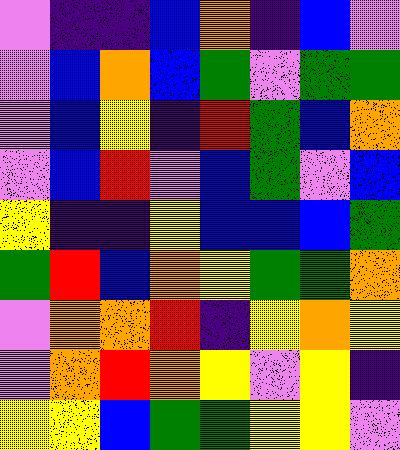[["violet", "indigo", "indigo", "blue", "orange", "indigo", "blue", "violet"], ["violet", "blue", "orange", "blue", "green", "violet", "green", "green"], ["violet", "blue", "yellow", "indigo", "red", "green", "blue", "orange"], ["violet", "blue", "red", "violet", "blue", "green", "violet", "blue"], ["yellow", "indigo", "indigo", "yellow", "blue", "blue", "blue", "green"], ["green", "red", "blue", "orange", "yellow", "green", "green", "orange"], ["violet", "orange", "orange", "red", "indigo", "yellow", "orange", "yellow"], ["violet", "orange", "red", "orange", "yellow", "violet", "yellow", "indigo"], ["yellow", "yellow", "blue", "green", "green", "yellow", "yellow", "violet"]]